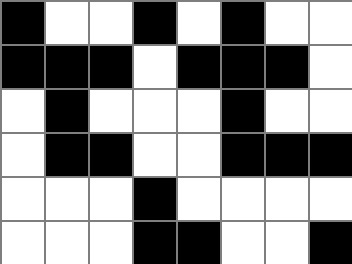[["black", "white", "white", "black", "white", "black", "white", "white"], ["black", "black", "black", "white", "black", "black", "black", "white"], ["white", "black", "white", "white", "white", "black", "white", "white"], ["white", "black", "black", "white", "white", "black", "black", "black"], ["white", "white", "white", "black", "white", "white", "white", "white"], ["white", "white", "white", "black", "black", "white", "white", "black"]]